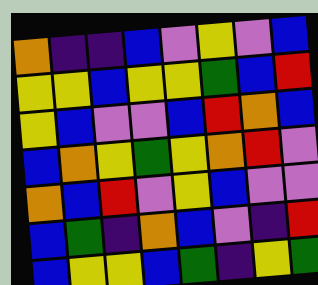[["orange", "indigo", "indigo", "blue", "violet", "yellow", "violet", "blue"], ["yellow", "yellow", "blue", "yellow", "yellow", "green", "blue", "red"], ["yellow", "blue", "violet", "violet", "blue", "red", "orange", "blue"], ["blue", "orange", "yellow", "green", "yellow", "orange", "red", "violet"], ["orange", "blue", "red", "violet", "yellow", "blue", "violet", "violet"], ["blue", "green", "indigo", "orange", "blue", "violet", "indigo", "red"], ["blue", "yellow", "yellow", "blue", "green", "indigo", "yellow", "green"]]